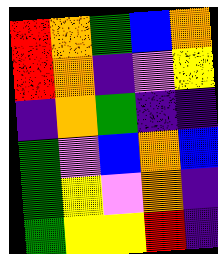[["red", "orange", "green", "blue", "orange"], ["red", "orange", "indigo", "violet", "yellow"], ["indigo", "orange", "green", "indigo", "indigo"], ["green", "violet", "blue", "orange", "blue"], ["green", "yellow", "violet", "orange", "indigo"], ["green", "yellow", "yellow", "red", "indigo"]]